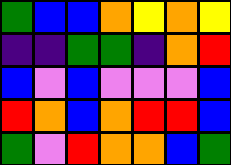[["green", "blue", "blue", "orange", "yellow", "orange", "yellow"], ["indigo", "indigo", "green", "green", "indigo", "orange", "red"], ["blue", "violet", "blue", "violet", "violet", "violet", "blue"], ["red", "orange", "blue", "orange", "red", "red", "blue"], ["green", "violet", "red", "orange", "orange", "blue", "green"]]